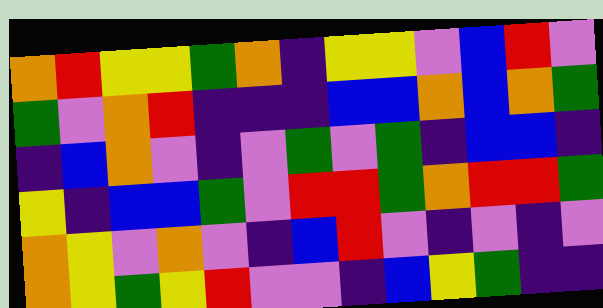[["orange", "red", "yellow", "yellow", "green", "orange", "indigo", "yellow", "yellow", "violet", "blue", "red", "violet"], ["green", "violet", "orange", "red", "indigo", "indigo", "indigo", "blue", "blue", "orange", "blue", "orange", "green"], ["indigo", "blue", "orange", "violet", "indigo", "violet", "green", "violet", "green", "indigo", "blue", "blue", "indigo"], ["yellow", "indigo", "blue", "blue", "green", "violet", "red", "red", "green", "orange", "red", "red", "green"], ["orange", "yellow", "violet", "orange", "violet", "indigo", "blue", "red", "violet", "indigo", "violet", "indigo", "violet"], ["orange", "yellow", "green", "yellow", "red", "violet", "violet", "indigo", "blue", "yellow", "green", "indigo", "indigo"]]